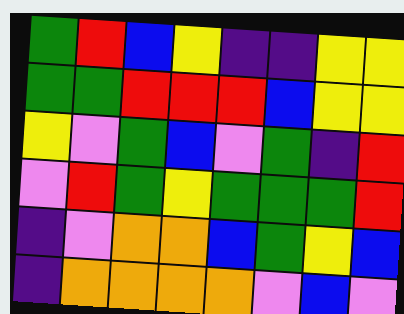[["green", "red", "blue", "yellow", "indigo", "indigo", "yellow", "yellow"], ["green", "green", "red", "red", "red", "blue", "yellow", "yellow"], ["yellow", "violet", "green", "blue", "violet", "green", "indigo", "red"], ["violet", "red", "green", "yellow", "green", "green", "green", "red"], ["indigo", "violet", "orange", "orange", "blue", "green", "yellow", "blue"], ["indigo", "orange", "orange", "orange", "orange", "violet", "blue", "violet"]]